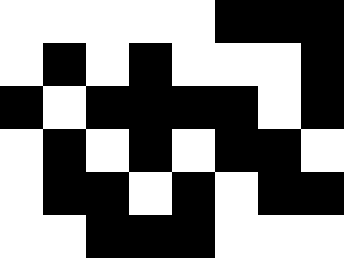[["white", "white", "white", "white", "white", "black", "black", "black"], ["white", "black", "white", "black", "white", "white", "white", "black"], ["black", "white", "black", "black", "black", "black", "white", "black"], ["white", "black", "white", "black", "white", "black", "black", "white"], ["white", "black", "black", "white", "black", "white", "black", "black"], ["white", "white", "black", "black", "black", "white", "white", "white"]]